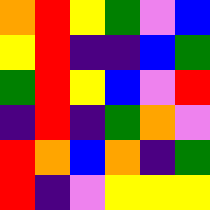[["orange", "red", "yellow", "green", "violet", "blue"], ["yellow", "red", "indigo", "indigo", "blue", "green"], ["green", "red", "yellow", "blue", "violet", "red"], ["indigo", "red", "indigo", "green", "orange", "violet"], ["red", "orange", "blue", "orange", "indigo", "green"], ["red", "indigo", "violet", "yellow", "yellow", "yellow"]]